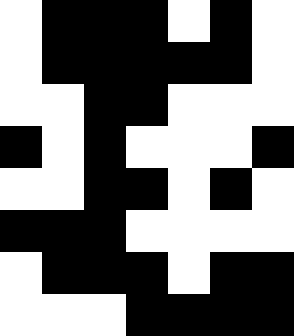[["white", "black", "black", "black", "white", "black", "white"], ["white", "black", "black", "black", "black", "black", "white"], ["white", "white", "black", "black", "white", "white", "white"], ["black", "white", "black", "white", "white", "white", "black"], ["white", "white", "black", "black", "white", "black", "white"], ["black", "black", "black", "white", "white", "white", "white"], ["white", "black", "black", "black", "white", "black", "black"], ["white", "white", "white", "black", "black", "black", "black"]]